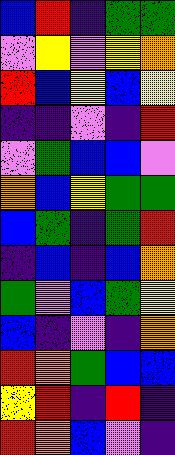[["blue", "red", "indigo", "green", "green"], ["violet", "yellow", "violet", "yellow", "orange"], ["red", "blue", "yellow", "blue", "yellow"], ["indigo", "indigo", "violet", "indigo", "red"], ["violet", "green", "blue", "blue", "violet"], ["orange", "blue", "yellow", "green", "green"], ["blue", "green", "indigo", "green", "red"], ["indigo", "blue", "indigo", "blue", "orange"], ["green", "violet", "blue", "green", "yellow"], ["blue", "indigo", "violet", "indigo", "orange"], ["red", "orange", "green", "blue", "blue"], ["yellow", "red", "indigo", "red", "indigo"], ["red", "orange", "blue", "violet", "indigo"]]